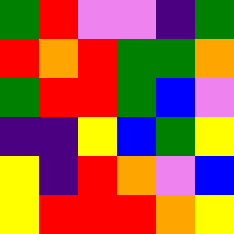[["green", "red", "violet", "violet", "indigo", "green"], ["red", "orange", "red", "green", "green", "orange"], ["green", "red", "red", "green", "blue", "violet"], ["indigo", "indigo", "yellow", "blue", "green", "yellow"], ["yellow", "indigo", "red", "orange", "violet", "blue"], ["yellow", "red", "red", "red", "orange", "yellow"]]